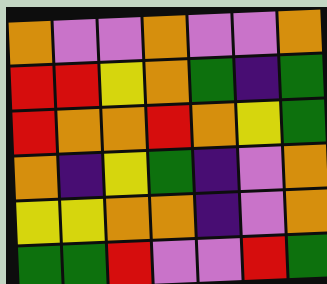[["orange", "violet", "violet", "orange", "violet", "violet", "orange"], ["red", "red", "yellow", "orange", "green", "indigo", "green"], ["red", "orange", "orange", "red", "orange", "yellow", "green"], ["orange", "indigo", "yellow", "green", "indigo", "violet", "orange"], ["yellow", "yellow", "orange", "orange", "indigo", "violet", "orange"], ["green", "green", "red", "violet", "violet", "red", "green"]]